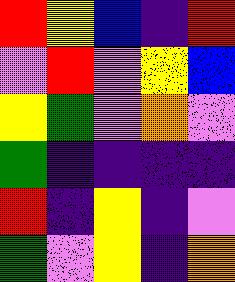[["red", "yellow", "blue", "indigo", "red"], ["violet", "red", "violet", "yellow", "blue"], ["yellow", "green", "violet", "orange", "violet"], ["green", "indigo", "indigo", "indigo", "indigo"], ["red", "indigo", "yellow", "indigo", "violet"], ["green", "violet", "yellow", "indigo", "orange"]]